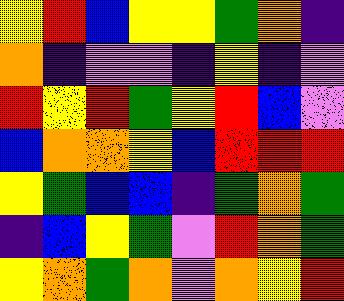[["yellow", "red", "blue", "yellow", "yellow", "green", "orange", "indigo"], ["orange", "indigo", "violet", "violet", "indigo", "yellow", "indigo", "violet"], ["red", "yellow", "red", "green", "yellow", "red", "blue", "violet"], ["blue", "orange", "orange", "yellow", "blue", "red", "red", "red"], ["yellow", "green", "blue", "blue", "indigo", "green", "orange", "green"], ["indigo", "blue", "yellow", "green", "violet", "red", "orange", "green"], ["yellow", "orange", "green", "orange", "violet", "orange", "yellow", "red"]]